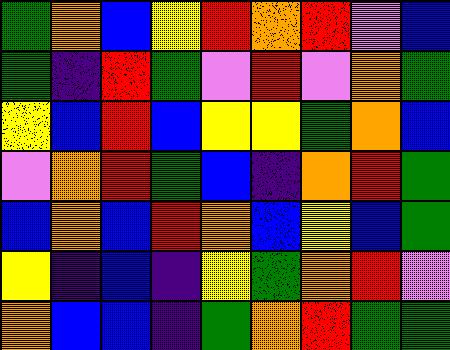[["green", "orange", "blue", "yellow", "red", "orange", "red", "violet", "blue"], ["green", "indigo", "red", "green", "violet", "red", "violet", "orange", "green"], ["yellow", "blue", "red", "blue", "yellow", "yellow", "green", "orange", "blue"], ["violet", "orange", "red", "green", "blue", "indigo", "orange", "red", "green"], ["blue", "orange", "blue", "red", "orange", "blue", "yellow", "blue", "green"], ["yellow", "indigo", "blue", "indigo", "yellow", "green", "orange", "red", "violet"], ["orange", "blue", "blue", "indigo", "green", "orange", "red", "green", "green"]]